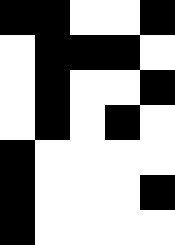[["black", "black", "white", "white", "black"], ["white", "black", "black", "black", "white"], ["white", "black", "white", "white", "black"], ["white", "black", "white", "black", "white"], ["black", "white", "white", "white", "white"], ["black", "white", "white", "white", "black"], ["black", "white", "white", "white", "white"]]